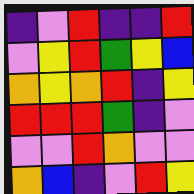[["indigo", "violet", "red", "indigo", "indigo", "red"], ["violet", "yellow", "red", "green", "yellow", "blue"], ["orange", "yellow", "orange", "red", "indigo", "yellow"], ["red", "red", "red", "green", "indigo", "violet"], ["violet", "violet", "red", "orange", "violet", "violet"], ["orange", "blue", "indigo", "violet", "red", "yellow"]]